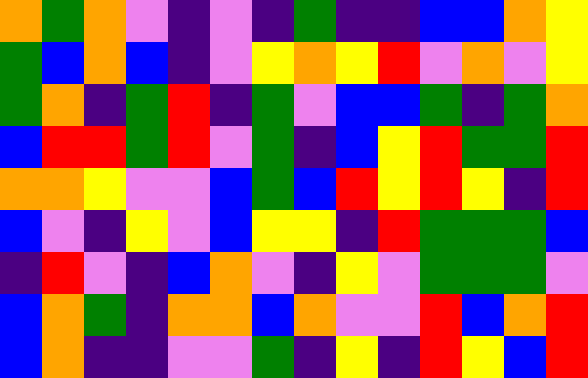[["orange", "green", "orange", "violet", "indigo", "violet", "indigo", "green", "indigo", "indigo", "blue", "blue", "orange", "yellow"], ["green", "blue", "orange", "blue", "indigo", "violet", "yellow", "orange", "yellow", "red", "violet", "orange", "violet", "yellow"], ["green", "orange", "indigo", "green", "red", "indigo", "green", "violet", "blue", "blue", "green", "indigo", "green", "orange"], ["blue", "red", "red", "green", "red", "violet", "green", "indigo", "blue", "yellow", "red", "green", "green", "red"], ["orange", "orange", "yellow", "violet", "violet", "blue", "green", "blue", "red", "yellow", "red", "yellow", "indigo", "red"], ["blue", "violet", "indigo", "yellow", "violet", "blue", "yellow", "yellow", "indigo", "red", "green", "green", "green", "blue"], ["indigo", "red", "violet", "indigo", "blue", "orange", "violet", "indigo", "yellow", "violet", "green", "green", "green", "violet"], ["blue", "orange", "green", "indigo", "orange", "orange", "blue", "orange", "violet", "violet", "red", "blue", "orange", "red"], ["blue", "orange", "indigo", "indigo", "violet", "violet", "green", "indigo", "yellow", "indigo", "red", "yellow", "blue", "red"]]